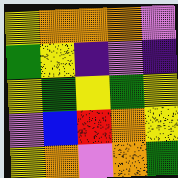[["yellow", "orange", "orange", "orange", "violet"], ["green", "yellow", "indigo", "violet", "indigo"], ["yellow", "green", "yellow", "green", "yellow"], ["violet", "blue", "red", "orange", "yellow"], ["yellow", "orange", "violet", "orange", "green"]]